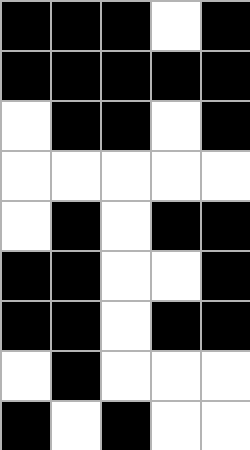[["black", "black", "black", "white", "black"], ["black", "black", "black", "black", "black"], ["white", "black", "black", "white", "black"], ["white", "white", "white", "white", "white"], ["white", "black", "white", "black", "black"], ["black", "black", "white", "white", "black"], ["black", "black", "white", "black", "black"], ["white", "black", "white", "white", "white"], ["black", "white", "black", "white", "white"]]